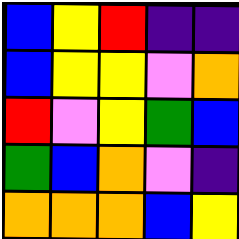[["blue", "yellow", "red", "indigo", "indigo"], ["blue", "yellow", "yellow", "violet", "orange"], ["red", "violet", "yellow", "green", "blue"], ["green", "blue", "orange", "violet", "indigo"], ["orange", "orange", "orange", "blue", "yellow"]]